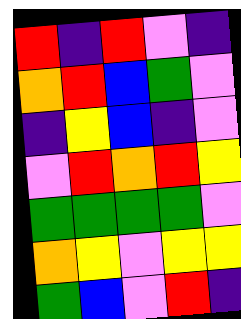[["red", "indigo", "red", "violet", "indigo"], ["orange", "red", "blue", "green", "violet"], ["indigo", "yellow", "blue", "indigo", "violet"], ["violet", "red", "orange", "red", "yellow"], ["green", "green", "green", "green", "violet"], ["orange", "yellow", "violet", "yellow", "yellow"], ["green", "blue", "violet", "red", "indigo"]]